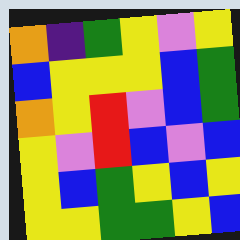[["orange", "indigo", "green", "yellow", "violet", "yellow"], ["blue", "yellow", "yellow", "yellow", "blue", "green"], ["orange", "yellow", "red", "violet", "blue", "green"], ["yellow", "violet", "red", "blue", "violet", "blue"], ["yellow", "blue", "green", "yellow", "blue", "yellow"], ["yellow", "yellow", "green", "green", "yellow", "blue"]]